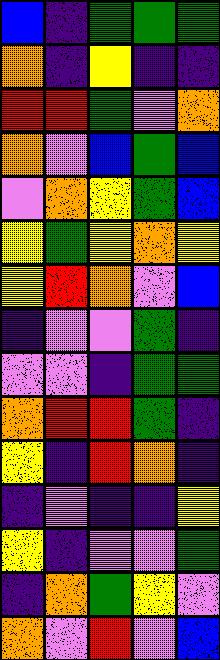[["blue", "indigo", "green", "green", "green"], ["orange", "indigo", "yellow", "indigo", "indigo"], ["red", "red", "green", "violet", "orange"], ["orange", "violet", "blue", "green", "blue"], ["violet", "orange", "yellow", "green", "blue"], ["yellow", "green", "yellow", "orange", "yellow"], ["yellow", "red", "orange", "violet", "blue"], ["indigo", "violet", "violet", "green", "indigo"], ["violet", "violet", "indigo", "green", "green"], ["orange", "red", "red", "green", "indigo"], ["yellow", "indigo", "red", "orange", "indigo"], ["indigo", "violet", "indigo", "indigo", "yellow"], ["yellow", "indigo", "violet", "violet", "green"], ["indigo", "orange", "green", "yellow", "violet"], ["orange", "violet", "red", "violet", "blue"]]